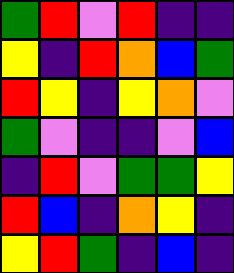[["green", "red", "violet", "red", "indigo", "indigo"], ["yellow", "indigo", "red", "orange", "blue", "green"], ["red", "yellow", "indigo", "yellow", "orange", "violet"], ["green", "violet", "indigo", "indigo", "violet", "blue"], ["indigo", "red", "violet", "green", "green", "yellow"], ["red", "blue", "indigo", "orange", "yellow", "indigo"], ["yellow", "red", "green", "indigo", "blue", "indigo"]]